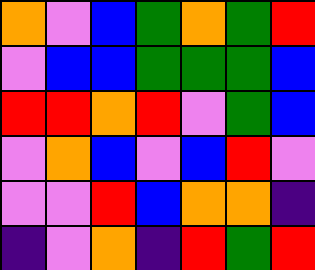[["orange", "violet", "blue", "green", "orange", "green", "red"], ["violet", "blue", "blue", "green", "green", "green", "blue"], ["red", "red", "orange", "red", "violet", "green", "blue"], ["violet", "orange", "blue", "violet", "blue", "red", "violet"], ["violet", "violet", "red", "blue", "orange", "orange", "indigo"], ["indigo", "violet", "orange", "indigo", "red", "green", "red"]]